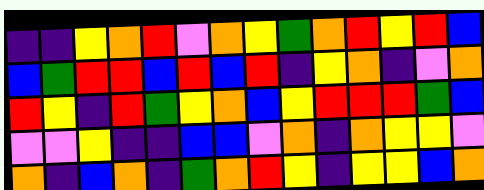[["indigo", "indigo", "yellow", "orange", "red", "violet", "orange", "yellow", "green", "orange", "red", "yellow", "red", "blue"], ["blue", "green", "red", "red", "blue", "red", "blue", "red", "indigo", "yellow", "orange", "indigo", "violet", "orange"], ["red", "yellow", "indigo", "red", "green", "yellow", "orange", "blue", "yellow", "red", "red", "red", "green", "blue"], ["violet", "violet", "yellow", "indigo", "indigo", "blue", "blue", "violet", "orange", "indigo", "orange", "yellow", "yellow", "violet"], ["orange", "indigo", "blue", "orange", "indigo", "green", "orange", "red", "yellow", "indigo", "yellow", "yellow", "blue", "orange"]]